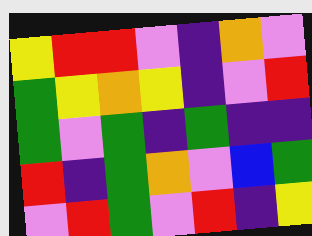[["yellow", "red", "red", "violet", "indigo", "orange", "violet"], ["green", "yellow", "orange", "yellow", "indigo", "violet", "red"], ["green", "violet", "green", "indigo", "green", "indigo", "indigo"], ["red", "indigo", "green", "orange", "violet", "blue", "green"], ["violet", "red", "green", "violet", "red", "indigo", "yellow"]]